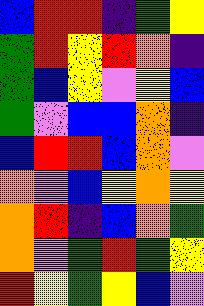[["blue", "red", "red", "indigo", "green", "yellow"], ["green", "red", "yellow", "red", "orange", "indigo"], ["green", "blue", "yellow", "violet", "yellow", "blue"], ["green", "violet", "blue", "blue", "orange", "indigo"], ["blue", "red", "red", "blue", "orange", "violet"], ["orange", "violet", "blue", "yellow", "orange", "yellow"], ["orange", "red", "indigo", "blue", "orange", "green"], ["orange", "violet", "green", "red", "green", "yellow"], ["red", "yellow", "green", "yellow", "blue", "violet"]]